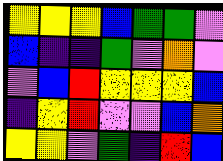[["yellow", "yellow", "yellow", "blue", "green", "green", "violet"], ["blue", "indigo", "indigo", "green", "violet", "orange", "violet"], ["violet", "blue", "red", "yellow", "yellow", "yellow", "blue"], ["indigo", "yellow", "red", "violet", "violet", "blue", "orange"], ["yellow", "yellow", "violet", "green", "indigo", "red", "blue"]]